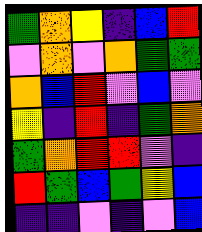[["green", "orange", "yellow", "indigo", "blue", "red"], ["violet", "orange", "violet", "orange", "green", "green"], ["orange", "blue", "red", "violet", "blue", "violet"], ["yellow", "indigo", "red", "indigo", "green", "orange"], ["green", "orange", "red", "red", "violet", "indigo"], ["red", "green", "blue", "green", "yellow", "blue"], ["indigo", "indigo", "violet", "indigo", "violet", "blue"]]